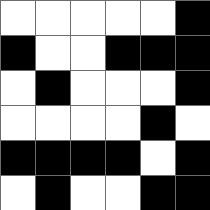[["white", "white", "white", "white", "white", "black"], ["black", "white", "white", "black", "black", "black"], ["white", "black", "white", "white", "white", "black"], ["white", "white", "white", "white", "black", "white"], ["black", "black", "black", "black", "white", "black"], ["white", "black", "white", "white", "black", "black"]]